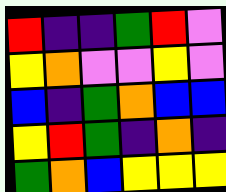[["red", "indigo", "indigo", "green", "red", "violet"], ["yellow", "orange", "violet", "violet", "yellow", "violet"], ["blue", "indigo", "green", "orange", "blue", "blue"], ["yellow", "red", "green", "indigo", "orange", "indigo"], ["green", "orange", "blue", "yellow", "yellow", "yellow"]]